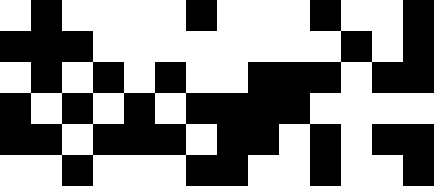[["white", "black", "white", "white", "white", "white", "black", "white", "white", "white", "black", "white", "white", "black"], ["black", "black", "black", "white", "white", "white", "white", "white", "white", "white", "white", "black", "white", "black"], ["white", "black", "white", "black", "white", "black", "white", "white", "black", "black", "black", "white", "black", "black"], ["black", "white", "black", "white", "black", "white", "black", "black", "black", "black", "white", "white", "white", "white"], ["black", "black", "white", "black", "black", "black", "white", "black", "black", "white", "black", "white", "black", "black"], ["white", "white", "black", "white", "white", "white", "black", "black", "white", "white", "black", "white", "white", "black"]]